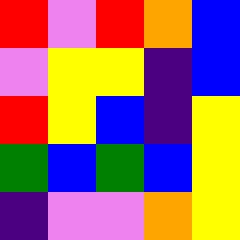[["red", "violet", "red", "orange", "blue"], ["violet", "yellow", "yellow", "indigo", "blue"], ["red", "yellow", "blue", "indigo", "yellow"], ["green", "blue", "green", "blue", "yellow"], ["indigo", "violet", "violet", "orange", "yellow"]]